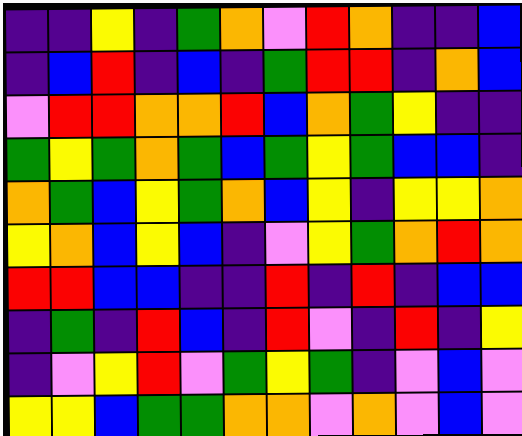[["indigo", "indigo", "yellow", "indigo", "green", "orange", "violet", "red", "orange", "indigo", "indigo", "blue"], ["indigo", "blue", "red", "indigo", "blue", "indigo", "green", "red", "red", "indigo", "orange", "blue"], ["violet", "red", "red", "orange", "orange", "red", "blue", "orange", "green", "yellow", "indigo", "indigo"], ["green", "yellow", "green", "orange", "green", "blue", "green", "yellow", "green", "blue", "blue", "indigo"], ["orange", "green", "blue", "yellow", "green", "orange", "blue", "yellow", "indigo", "yellow", "yellow", "orange"], ["yellow", "orange", "blue", "yellow", "blue", "indigo", "violet", "yellow", "green", "orange", "red", "orange"], ["red", "red", "blue", "blue", "indigo", "indigo", "red", "indigo", "red", "indigo", "blue", "blue"], ["indigo", "green", "indigo", "red", "blue", "indigo", "red", "violet", "indigo", "red", "indigo", "yellow"], ["indigo", "violet", "yellow", "red", "violet", "green", "yellow", "green", "indigo", "violet", "blue", "violet"], ["yellow", "yellow", "blue", "green", "green", "orange", "orange", "violet", "orange", "violet", "blue", "violet"]]